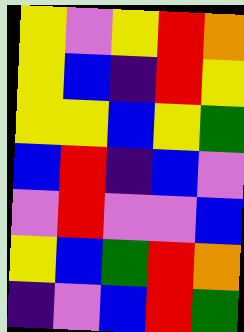[["yellow", "violet", "yellow", "red", "orange"], ["yellow", "blue", "indigo", "red", "yellow"], ["yellow", "yellow", "blue", "yellow", "green"], ["blue", "red", "indigo", "blue", "violet"], ["violet", "red", "violet", "violet", "blue"], ["yellow", "blue", "green", "red", "orange"], ["indigo", "violet", "blue", "red", "green"]]